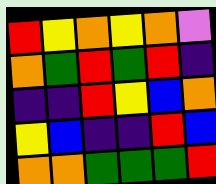[["red", "yellow", "orange", "yellow", "orange", "violet"], ["orange", "green", "red", "green", "red", "indigo"], ["indigo", "indigo", "red", "yellow", "blue", "orange"], ["yellow", "blue", "indigo", "indigo", "red", "blue"], ["orange", "orange", "green", "green", "green", "red"]]